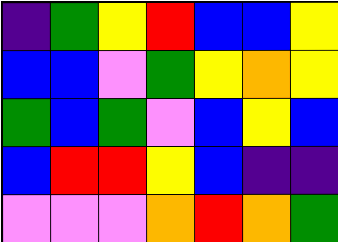[["indigo", "green", "yellow", "red", "blue", "blue", "yellow"], ["blue", "blue", "violet", "green", "yellow", "orange", "yellow"], ["green", "blue", "green", "violet", "blue", "yellow", "blue"], ["blue", "red", "red", "yellow", "blue", "indigo", "indigo"], ["violet", "violet", "violet", "orange", "red", "orange", "green"]]